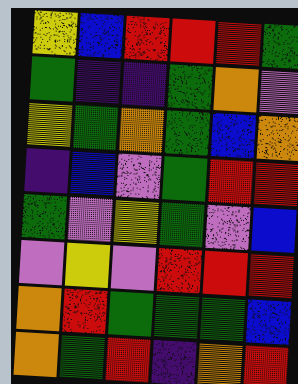[["yellow", "blue", "red", "red", "red", "green"], ["green", "indigo", "indigo", "green", "orange", "violet"], ["yellow", "green", "orange", "green", "blue", "orange"], ["indigo", "blue", "violet", "green", "red", "red"], ["green", "violet", "yellow", "green", "violet", "blue"], ["violet", "yellow", "violet", "red", "red", "red"], ["orange", "red", "green", "green", "green", "blue"], ["orange", "green", "red", "indigo", "orange", "red"]]